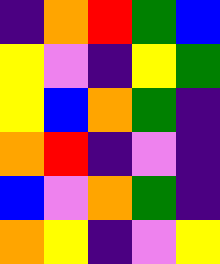[["indigo", "orange", "red", "green", "blue"], ["yellow", "violet", "indigo", "yellow", "green"], ["yellow", "blue", "orange", "green", "indigo"], ["orange", "red", "indigo", "violet", "indigo"], ["blue", "violet", "orange", "green", "indigo"], ["orange", "yellow", "indigo", "violet", "yellow"]]